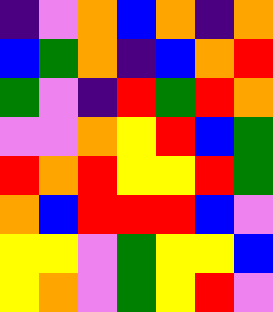[["indigo", "violet", "orange", "blue", "orange", "indigo", "orange"], ["blue", "green", "orange", "indigo", "blue", "orange", "red"], ["green", "violet", "indigo", "red", "green", "red", "orange"], ["violet", "violet", "orange", "yellow", "red", "blue", "green"], ["red", "orange", "red", "yellow", "yellow", "red", "green"], ["orange", "blue", "red", "red", "red", "blue", "violet"], ["yellow", "yellow", "violet", "green", "yellow", "yellow", "blue"], ["yellow", "orange", "violet", "green", "yellow", "red", "violet"]]